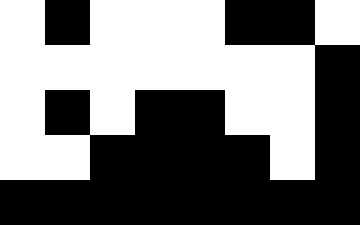[["white", "black", "white", "white", "white", "black", "black", "white"], ["white", "white", "white", "white", "white", "white", "white", "black"], ["white", "black", "white", "black", "black", "white", "white", "black"], ["white", "white", "black", "black", "black", "black", "white", "black"], ["black", "black", "black", "black", "black", "black", "black", "black"]]